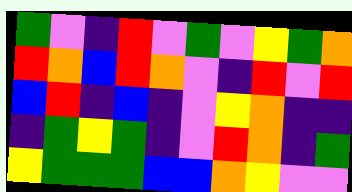[["green", "violet", "indigo", "red", "violet", "green", "violet", "yellow", "green", "orange"], ["red", "orange", "blue", "red", "orange", "violet", "indigo", "red", "violet", "red"], ["blue", "red", "indigo", "blue", "indigo", "violet", "yellow", "orange", "indigo", "indigo"], ["indigo", "green", "yellow", "green", "indigo", "violet", "red", "orange", "indigo", "green"], ["yellow", "green", "green", "green", "blue", "blue", "orange", "yellow", "violet", "violet"]]